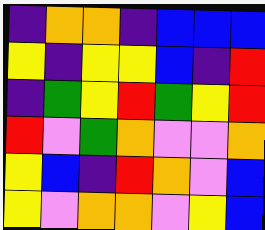[["indigo", "orange", "orange", "indigo", "blue", "blue", "blue"], ["yellow", "indigo", "yellow", "yellow", "blue", "indigo", "red"], ["indigo", "green", "yellow", "red", "green", "yellow", "red"], ["red", "violet", "green", "orange", "violet", "violet", "orange"], ["yellow", "blue", "indigo", "red", "orange", "violet", "blue"], ["yellow", "violet", "orange", "orange", "violet", "yellow", "blue"]]